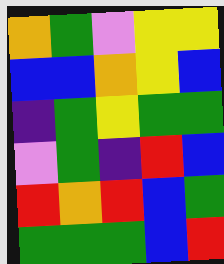[["orange", "green", "violet", "yellow", "yellow"], ["blue", "blue", "orange", "yellow", "blue"], ["indigo", "green", "yellow", "green", "green"], ["violet", "green", "indigo", "red", "blue"], ["red", "orange", "red", "blue", "green"], ["green", "green", "green", "blue", "red"]]